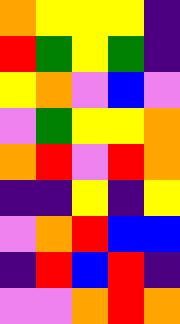[["orange", "yellow", "yellow", "yellow", "indigo"], ["red", "green", "yellow", "green", "indigo"], ["yellow", "orange", "violet", "blue", "violet"], ["violet", "green", "yellow", "yellow", "orange"], ["orange", "red", "violet", "red", "orange"], ["indigo", "indigo", "yellow", "indigo", "yellow"], ["violet", "orange", "red", "blue", "blue"], ["indigo", "red", "blue", "red", "indigo"], ["violet", "violet", "orange", "red", "orange"]]